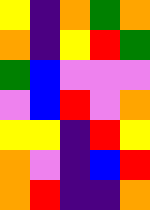[["yellow", "indigo", "orange", "green", "orange"], ["orange", "indigo", "yellow", "red", "green"], ["green", "blue", "violet", "violet", "violet"], ["violet", "blue", "red", "violet", "orange"], ["yellow", "yellow", "indigo", "red", "yellow"], ["orange", "violet", "indigo", "blue", "red"], ["orange", "red", "indigo", "indigo", "orange"]]